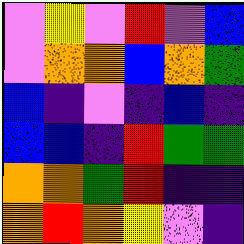[["violet", "yellow", "violet", "red", "violet", "blue"], ["violet", "orange", "orange", "blue", "orange", "green"], ["blue", "indigo", "violet", "indigo", "blue", "indigo"], ["blue", "blue", "indigo", "red", "green", "green"], ["orange", "orange", "green", "red", "indigo", "indigo"], ["orange", "red", "orange", "yellow", "violet", "indigo"]]